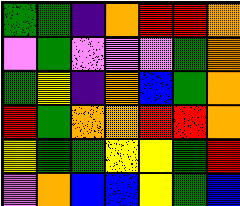[["green", "green", "indigo", "orange", "red", "red", "orange"], ["violet", "green", "violet", "violet", "violet", "green", "orange"], ["green", "yellow", "indigo", "orange", "blue", "green", "orange"], ["red", "green", "orange", "orange", "red", "red", "orange"], ["yellow", "green", "green", "yellow", "yellow", "green", "red"], ["violet", "orange", "blue", "blue", "yellow", "green", "blue"]]